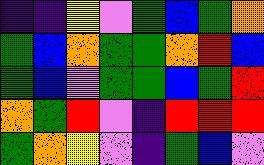[["indigo", "indigo", "yellow", "violet", "green", "blue", "green", "orange"], ["green", "blue", "orange", "green", "green", "orange", "red", "blue"], ["green", "blue", "violet", "green", "green", "blue", "green", "red"], ["orange", "green", "red", "violet", "indigo", "red", "red", "red"], ["green", "orange", "yellow", "violet", "indigo", "green", "blue", "violet"]]